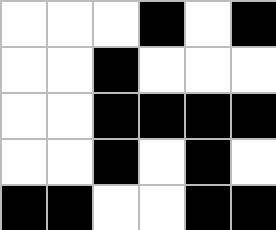[["white", "white", "white", "black", "white", "black"], ["white", "white", "black", "white", "white", "white"], ["white", "white", "black", "black", "black", "black"], ["white", "white", "black", "white", "black", "white"], ["black", "black", "white", "white", "black", "black"]]